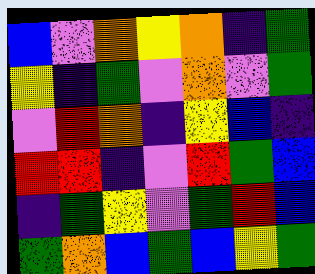[["blue", "violet", "orange", "yellow", "orange", "indigo", "green"], ["yellow", "indigo", "green", "violet", "orange", "violet", "green"], ["violet", "red", "orange", "indigo", "yellow", "blue", "indigo"], ["red", "red", "indigo", "violet", "red", "green", "blue"], ["indigo", "green", "yellow", "violet", "green", "red", "blue"], ["green", "orange", "blue", "green", "blue", "yellow", "green"]]